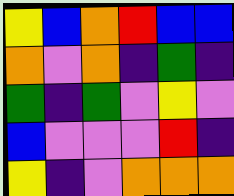[["yellow", "blue", "orange", "red", "blue", "blue"], ["orange", "violet", "orange", "indigo", "green", "indigo"], ["green", "indigo", "green", "violet", "yellow", "violet"], ["blue", "violet", "violet", "violet", "red", "indigo"], ["yellow", "indigo", "violet", "orange", "orange", "orange"]]